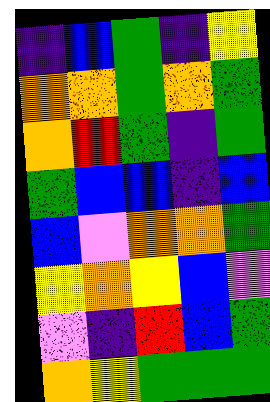[["indigo", "blue", "green", "indigo", "yellow"], ["orange", "orange", "green", "orange", "green"], ["orange", "red", "green", "indigo", "green"], ["green", "blue", "blue", "indigo", "blue"], ["blue", "violet", "orange", "orange", "green"], ["yellow", "orange", "yellow", "blue", "violet"], ["violet", "indigo", "red", "blue", "green"], ["orange", "yellow", "green", "green", "green"]]